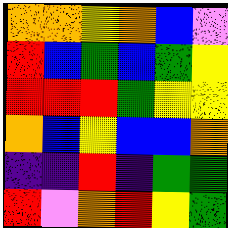[["orange", "orange", "yellow", "orange", "blue", "violet"], ["red", "blue", "green", "blue", "green", "yellow"], ["red", "red", "red", "green", "yellow", "yellow"], ["orange", "blue", "yellow", "blue", "blue", "orange"], ["indigo", "indigo", "red", "indigo", "green", "green"], ["red", "violet", "orange", "red", "yellow", "green"]]